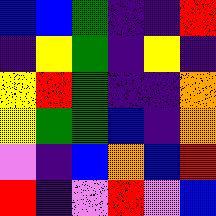[["blue", "blue", "green", "indigo", "indigo", "red"], ["indigo", "yellow", "green", "indigo", "yellow", "indigo"], ["yellow", "red", "green", "indigo", "indigo", "orange"], ["yellow", "green", "green", "blue", "indigo", "orange"], ["violet", "indigo", "blue", "orange", "blue", "red"], ["red", "indigo", "violet", "red", "violet", "blue"]]